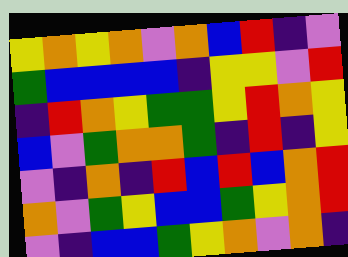[["yellow", "orange", "yellow", "orange", "violet", "orange", "blue", "red", "indigo", "violet"], ["green", "blue", "blue", "blue", "blue", "indigo", "yellow", "yellow", "violet", "red"], ["indigo", "red", "orange", "yellow", "green", "green", "yellow", "red", "orange", "yellow"], ["blue", "violet", "green", "orange", "orange", "green", "indigo", "red", "indigo", "yellow"], ["violet", "indigo", "orange", "indigo", "red", "blue", "red", "blue", "orange", "red"], ["orange", "violet", "green", "yellow", "blue", "blue", "green", "yellow", "orange", "red"], ["violet", "indigo", "blue", "blue", "green", "yellow", "orange", "violet", "orange", "indigo"]]